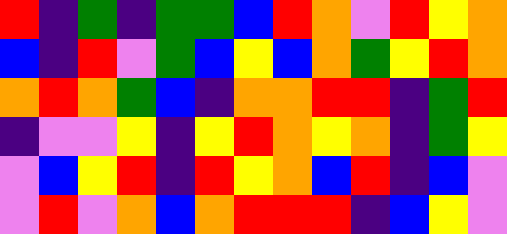[["red", "indigo", "green", "indigo", "green", "green", "blue", "red", "orange", "violet", "red", "yellow", "orange"], ["blue", "indigo", "red", "violet", "green", "blue", "yellow", "blue", "orange", "green", "yellow", "red", "orange"], ["orange", "red", "orange", "green", "blue", "indigo", "orange", "orange", "red", "red", "indigo", "green", "red"], ["indigo", "violet", "violet", "yellow", "indigo", "yellow", "red", "orange", "yellow", "orange", "indigo", "green", "yellow"], ["violet", "blue", "yellow", "red", "indigo", "red", "yellow", "orange", "blue", "red", "indigo", "blue", "violet"], ["violet", "red", "violet", "orange", "blue", "orange", "red", "red", "red", "indigo", "blue", "yellow", "violet"]]